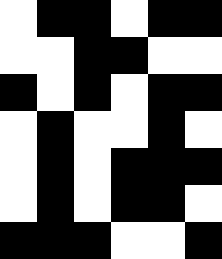[["white", "black", "black", "white", "black", "black"], ["white", "white", "black", "black", "white", "white"], ["black", "white", "black", "white", "black", "black"], ["white", "black", "white", "white", "black", "white"], ["white", "black", "white", "black", "black", "black"], ["white", "black", "white", "black", "black", "white"], ["black", "black", "black", "white", "white", "black"]]